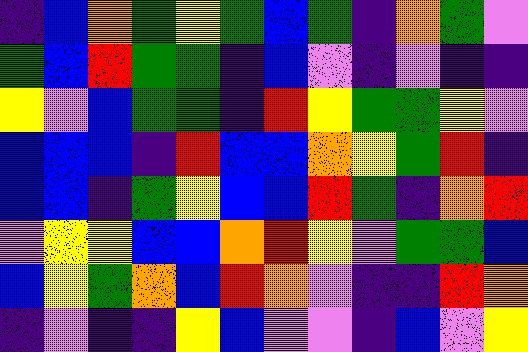[["indigo", "blue", "orange", "green", "yellow", "green", "blue", "green", "indigo", "orange", "green", "violet"], ["green", "blue", "red", "green", "green", "indigo", "blue", "violet", "indigo", "violet", "indigo", "indigo"], ["yellow", "violet", "blue", "green", "green", "indigo", "red", "yellow", "green", "green", "yellow", "violet"], ["blue", "blue", "blue", "indigo", "red", "blue", "blue", "orange", "yellow", "green", "red", "indigo"], ["blue", "blue", "indigo", "green", "yellow", "blue", "blue", "red", "green", "indigo", "orange", "red"], ["violet", "yellow", "yellow", "blue", "blue", "orange", "red", "yellow", "violet", "green", "green", "blue"], ["blue", "yellow", "green", "orange", "blue", "red", "orange", "violet", "indigo", "indigo", "red", "orange"], ["indigo", "violet", "indigo", "indigo", "yellow", "blue", "violet", "violet", "indigo", "blue", "violet", "yellow"]]